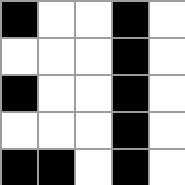[["black", "white", "white", "black", "white"], ["white", "white", "white", "black", "white"], ["black", "white", "white", "black", "white"], ["white", "white", "white", "black", "white"], ["black", "black", "white", "black", "white"]]